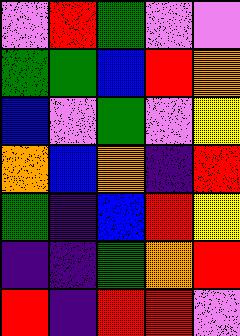[["violet", "red", "green", "violet", "violet"], ["green", "green", "blue", "red", "orange"], ["blue", "violet", "green", "violet", "yellow"], ["orange", "blue", "orange", "indigo", "red"], ["green", "indigo", "blue", "red", "yellow"], ["indigo", "indigo", "green", "orange", "red"], ["red", "indigo", "red", "red", "violet"]]